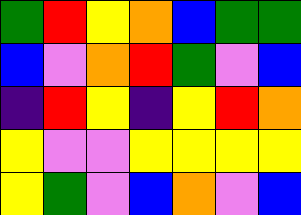[["green", "red", "yellow", "orange", "blue", "green", "green"], ["blue", "violet", "orange", "red", "green", "violet", "blue"], ["indigo", "red", "yellow", "indigo", "yellow", "red", "orange"], ["yellow", "violet", "violet", "yellow", "yellow", "yellow", "yellow"], ["yellow", "green", "violet", "blue", "orange", "violet", "blue"]]